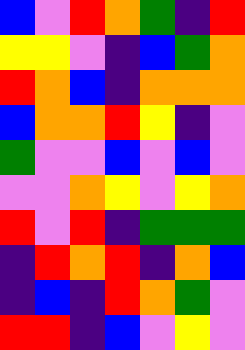[["blue", "violet", "red", "orange", "green", "indigo", "red"], ["yellow", "yellow", "violet", "indigo", "blue", "green", "orange"], ["red", "orange", "blue", "indigo", "orange", "orange", "orange"], ["blue", "orange", "orange", "red", "yellow", "indigo", "violet"], ["green", "violet", "violet", "blue", "violet", "blue", "violet"], ["violet", "violet", "orange", "yellow", "violet", "yellow", "orange"], ["red", "violet", "red", "indigo", "green", "green", "green"], ["indigo", "red", "orange", "red", "indigo", "orange", "blue"], ["indigo", "blue", "indigo", "red", "orange", "green", "violet"], ["red", "red", "indigo", "blue", "violet", "yellow", "violet"]]